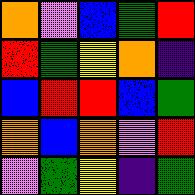[["orange", "violet", "blue", "green", "red"], ["red", "green", "yellow", "orange", "indigo"], ["blue", "red", "red", "blue", "green"], ["orange", "blue", "orange", "violet", "red"], ["violet", "green", "yellow", "indigo", "green"]]